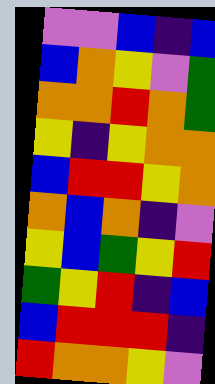[["violet", "violet", "blue", "indigo", "blue"], ["blue", "orange", "yellow", "violet", "green"], ["orange", "orange", "red", "orange", "green"], ["yellow", "indigo", "yellow", "orange", "orange"], ["blue", "red", "red", "yellow", "orange"], ["orange", "blue", "orange", "indigo", "violet"], ["yellow", "blue", "green", "yellow", "red"], ["green", "yellow", "red", "indigo", "blue"], ["blue", "red", "red", "red", "indigo"], ["red", "orange", "orange", "yellow", "violet"]]